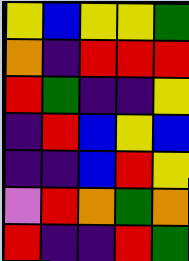[["yellow", "blue", "yellow", "yellow", "green"], ["orange", "indigo", "red", "red", "red"], ["red", "green", "indigo", "indigo", "yellow"], ["indigo", "red", "blue", "yellow", "blue"], ["indigo", "indigo", "blue", "red", "yellow"], ["violet", "red", "orange", "green", "orange"], ["red", "indigo", "indigo", "red", "green"]]